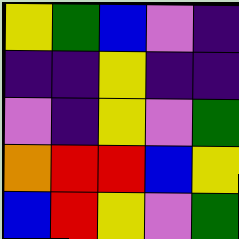[["yellow", "green", "blue", "violet", "indigo"], ["indigo", "indigo", "yellow", "indigo", "indigo"], ["violet", "indigo", "yellow", "violet", "green"], ["orange", "red", "red", "blue", "yellow"], ["blue", "red", "yellow", "violet", "green"]]